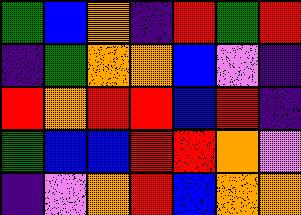[["green", "blue", "orange", "indigo", "red", "green", "red"], ["indigo", "green", "orange", "orange", "blue", "violet", "indigo"], ["red", "orange", "red", "red", "blue", "red", "indigo"], ["green", "blue", "blue", "red", "red", "orange", "violet"], ["indigo", "violet", "orange", "red", "blue", "orange", "orange"]]